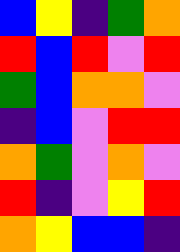[["blue", "yellow", "indigo", "green", "orange"], ["red", "blue", "red", "violet", "red"], ["green", "blue", "orange", "orange", "violet"], ["indigo", "blue", "violet", "red", "red"], ["orange", "green", "violet", "orange", "violet"], ["red", "indigo", "violet", "yellow", "red"], ["orange", "yellow", "blue", "blue", "indigo"]]